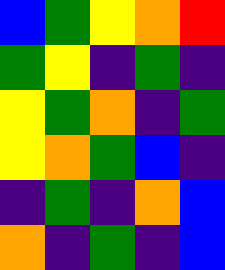[["blue", "green", "yellow", "orange", "red"], ["green", "yellow", "indigo", "green", "indigo"], ["yellow", "green", "orange", "indigo", "green"], ["yellow", "orange", "green", "blue", "indigo"], ["indigo", "green", "indigo", "orange", "blue"], ["orange", "indigo", "green", "indigo", "blue"]]